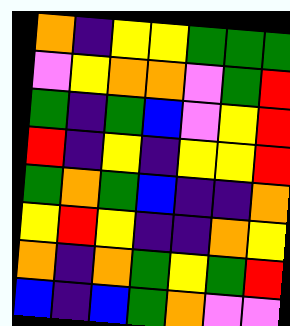[["orange", "indigo", "yellow", "yellow", "green", "green", "green"], ["violet", "yellow", "orange", "orange", "violet", "green", "red"], ["green", "indigo", "green", "blue", "violet", "yellow", "red"], ["red", "indigo", "yellow", "indigo", "yellow", "yellow", "red"], ["green", "orange", "green", "blue", "indigo", "indigo", "orange"], ["yellow", "red", "yellow", "indigo", "indigo", "orange", "yellow"], ["orange", "indigo", "orange", "green", "yellow", "green", "red"], ["blue", "indigo", "blue", "green", "orange", "violet", "violet"]]